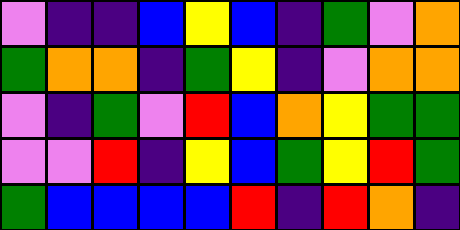[["violet", "indigo", "indigo", "blue", "yellow", "blue", "indigo", "green", "violet", "orange"], ["green", "orange", "orange", "indigo", "green", "yellow", "indigo", "violet", "orange", "orange"], ["violet", "indigo", "green", "violet", "red", "blue", "orange", "yellow", "green", "green"], ["violet", "violet", "red", "indigo", "yellow", "blue", "green", "yellow", "red", "green"], ["green", "blue", "blue", "blue", "blue", "red", "indigo", "red", "orange", "indigo"]]